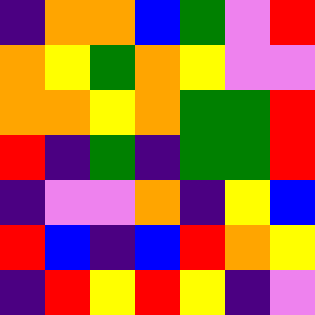[["indigo", "orange", "orange", "blue", "green", "violet", "red"], ["orange", "yellow", "green", "orange", "yellow", "violet", "violet"], ["orange", "orange", "yellow", "orange", "green", "green", "red"], ["red", "indigo", "green", "indigo", "green", "green", "red"], ["indigo", "violet", "violet", "orange", "indigo", "yellow", "blue"], ["red", "blue", "indigo", "blue", "red", "orange", "yellow"], ["indigo", "red", "yellow", "red", "yellow", "indigo", "violet"]]